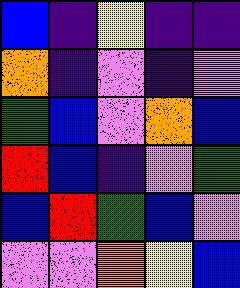[["blue", "indigo", "yellow", "indigo", "indigo"], ["orange", "indigo", "violet", "indigo", "violet"], ["green", "blue", "violet", "orange", "blue"], ["red", "blue", "indigo", "violet", "green"], ["blue", "red", "green", "blue", "violet"], ["violet", "violet", "orange", "yellow", "blue"]]